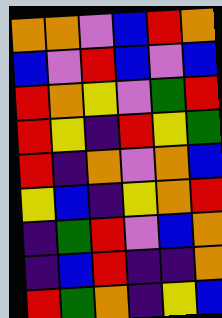[["orange", "orange", "violet", "blue", "red", "orange"], ["blue", "violet", "red", "blue", "violet", "blue"], ["red", "orange", "yellow", "violet", "green", "red"], ["red", "yellow", "indigo", "red", "yellow", "green"], ["red", "indigo", "orange", "violet", "orange", "blue"], ["yellow", "blue", "indigo", "yellow", "orange", "red"], ["indigo", "green", "red", "violet", "blue", "orange"], ["indigo", "blue", "red", "indigo", "indigo", "orange"], ["red", "green", "orange", "indigo", "yellow", "blue"]]